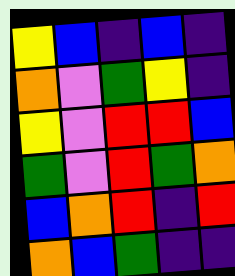[["yellow", "blue", "indigo", "blue", "indigo"], ["orange", "violet", "green", "yellow", "indigo"], ["yellow", "violet", "red", "red", "blue"], ["green", "violet", "red", "green", "orange"], ["blue", "orange", "red", "indigo", "red"], ["orange", "blue", "green", "indigo", "indigo"]]